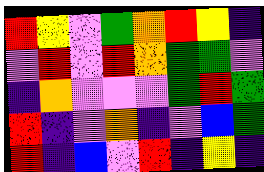[["red", "yellow", "violet", "green", "orange", "red", "yellow", "indigo"], ["violet", "red", "violet", "red", "orange", "green", "green", "violet"], ["indigo", "orange", "violet", "violet", "violet", "green", "red", "green"], ["red", "indigo", "violet", "orange", "indigo", "violet", "blue", "green"], ["red", "indigo", "blue", "violet", "red", "indigo", "yellow", "indigo"]]